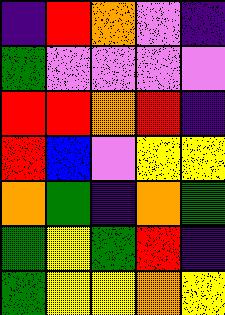[["indigo", "red", "orange", "violet", "indigo"], ["green", "violet", "violet", "violet", "violet"], ["red", "red", "orange", "red", "indigo"], ["red", "blue", "violet", "yellow", "yellow"], ["orange", "green", "indigo", "orange", "green"], ["green", "yellow", "green", "red", "indigo"], ["green", "yellow", "yellow", "orange", "yellow"]]